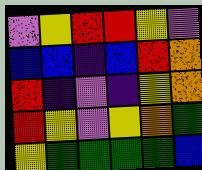[["violet", "yellow", "red", "red", "yellow", "violet"], ["blue", "blue", "indigo", "blue", "red", "orange"], ["red", "indigo", "violet", "indigo", "yellow", "orange"], ["red", "yellow", "violet", "yellow", "orange", "green"], ["yellow", "green", "green", "green", "green", "blue"]]